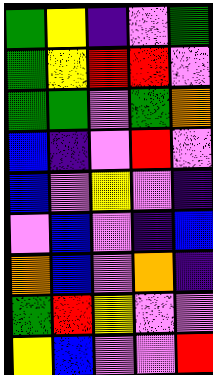[["green", "yellow", "indigo", "violet", "green"], ["green", "yellow", "red", "red", "violet"], ["green", "green", "violet", "green", "orange"], ["blue", "indigo", "violet", "red", "violet"], ["blue", "violet", "yellow", "violet", "indigo"], ["violet", "blue", "violet", "indigo", "blue"], ["orange", "blue", "violet", "orange", "indigo"], ["green", "red", "yellow", "violet", "violet"], ["yellow", "blue", "violet", "violet", "red"]]